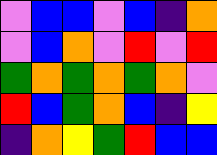[["violet", "blue", "blue", "violet", "blue", "indigo", "orange"], ["violet", "blue", "orange", "violet", "red", "violet", "red"], ["green", "orange", "green", "orange", "green", "orange", "violet"], ["red", "blue", "green", "orange", "blue", "indigo", "yellow"], ["indigo", "orange", "yellow", "green", "red", "blue", "blue"]]